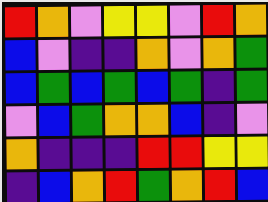[["red", "orange", "violet", "yellow", "yellow", "violet", "red", "orange"], ["blue", "violet", "indigo", "indigo", "orange", "violet", "orange", "green"], ["blue", "green", "blue", "green", "blue", "green", "indigo", "green"], ["violet", "blue", "green", "orange", "orange", "blue", "indigo", "violet"], ["orange", "indigo", "indigo", "indigo", "red", "red", "yellow", "yellow"], ["indigo", "blue", "orange", "red", "green", "orange", "red", "blue"]]